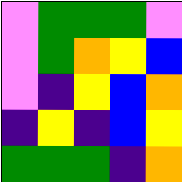[["violet", "green", "green", "green", "violet"], ["violet", "green", "orange", "yellow", "blue"], ["violet", "indigo", "yellow", "blue", "orange"], ["indigo", "yellow", "indigo", "blue", "yellow"], ["green", "green", "green", "indigo", "orange"]]